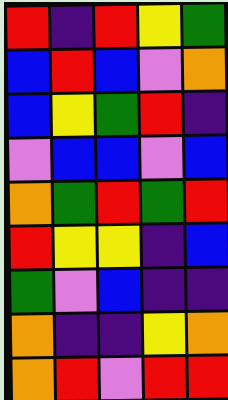[["red", "indigo", "red", "yellow", "green"], ["blue", "red", "blue", "violet", "orange"], ["blue", "yellow", "green", "red", "indigo"], ["violet", "blue", "blue", "violet", "blue"], ["orange", "green", "red", "green", "red"], ["red", "yellow", "yellow", "indigo", "blue"], ["green", "violet", "blue", "indigo", "indigo"], ["orange", "indigo", "indigo", "yellow", "orange"], ["orange", "red", "violet", "red", "red"]]